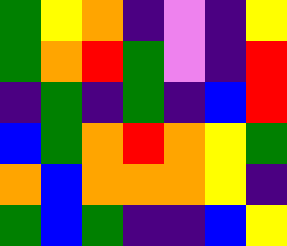[["green", "yellow", "orange", "indigo", "violet", "indigo", "yellow"], ["green", "orange", "red", "green", "violet", "indigo", "red"], ["indigo", "green", "indigo", "green", "indigo", "blue", "red"], ["blue", "green", "orange", "red", "orange", "yellow", "green"], ["orange", "blue", "orange", "orange", "orange", "yellow", "indigo"], ["green", "blue", "green", "indigo", "indigo", "blue", "yellow"]]